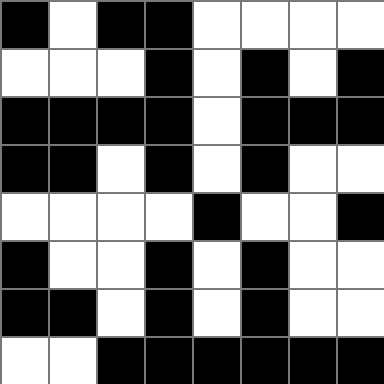[["black", "white", "black", "black", "white", "white", "white", "white"], ["white", "white", "white", "black", "white", "black", "white", "black"], ["black", "black", "black", "black", "white", "black", "black", "black"], ["black", "black", "white", "black", "white", "black", "white", "white"], ["white", "white", "white", "white", "black", "white", "white", "black"], ["black", "white", "white", "black", "white", "black", "white", "white"], ["black", "black", "white", "black", "white", "black", "white", "white"], ["white", "white", "black", "black", "black", "black", "black", "black"]]